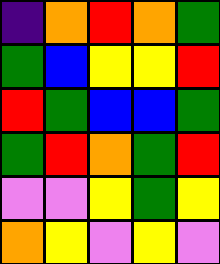[["indigo", "orange", "red", "orange", "green"], ["green", "blue", "yellow", "yellow", "red"], ["red", "green", "blue", "blue", "green"], ["green", "red", "orange", "green", "red"], ["violet", "violet", "yellow", "green", "yellow"], ["orange", "yellow", "violet", "yellow", "violet"]]